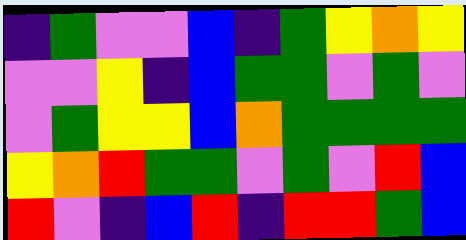[["indigo", "green", "violet", "violet", "blue", "indigo", "green", "yellow", "orange", "yellow"], ["violet", "violet", "yellow", "indigo", "blue", "green", "green", "violet", "green", "violet"], ["violet", "green", "yellow", "yellow", "blue", "orange", "green", "green", "green", "green"], ["yellow", "orange", "red", "green", "green", "violet", "green", "violet", "red", "blue"], ["red", "violet", "indigo", "blue", "red", "indigo", "red", "red", "green", "blue"]]